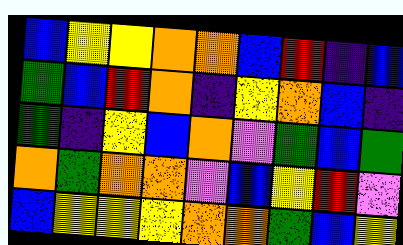[["blue", "yellow", "yellow", "orange", "orange", "blue", "red", "indigo", "blue"], ["green", "blue", "red", "orange", "indigo", "yellow", "orange", "blue", "indigo"], ["green", "indigo", "yellow", "blue", "orange", "violet", "green", "blue", "green"], ["orange", "green", "orange", "orange", "violet", "blue", "yellow", "red", "violet"], ["blue", "yellow", "yellow", "yellow", "orange", "orange", "green", "blue", "yellow"]]